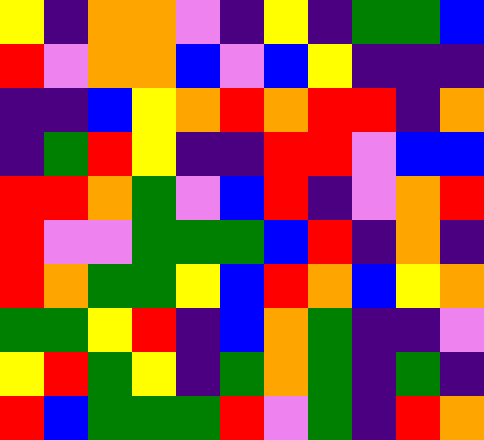[["yellow", "indigo", "orange", "orange", "violet", "indigo", "yellow", "indigo", "green", "green", "blue"], ["red", "violet", "orange", "orange", "blue", "violet", "blue", "yellow", "indigo", "indigo", "indigo"], ["indigo", "indigo", "blue", "yellow", "orange", "red", "orange", "red", "red", "indigo", "orange"], ["indigo", "green", "red", "yellow", "indigo", "indigo", "red", "red", "violet", "blue", "blue"], ["red", "red", "orange", "green", "violet", "blue", "red", "indigo", "violet", "orange", "red"], ["red", "violet", "violet", "green", "green", "green", "blue", "red", "indigo", "orange", "indigo"], ["red", "orange", "green", "green", "yellow", "blue", "red", "orange", "blue", "yellow", "orange"], ["green", "green", "yellow", "red", "indigo", "blue", "orange", "green", "indigo", "indigo", "violet"], ["yellow", "red", "green", "yellow", "indigo", "green", "orange", "green", "indigo", "green", "indigo"], ["red", "blue", "green", "green", "green", "red", "violet", "green", "indigo", "red", "orange"]]